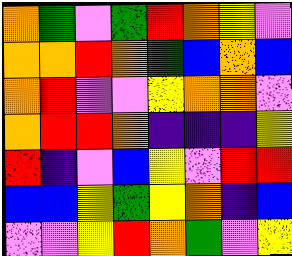[["orange", "green", "violet", "green", "red", "orange", "yellow", "violet"], ["orange", "orange", "red", "orange", "green", "blue", "orange", "blue"], ["orange", "red", "violet", "violet", "yellow", "orange", "orange", "violet"], ["orange", "red", "red", "orange", "indigo", "indigo", "indigo", "yellow"], ["red", "indigo", "violet", "blue", "yellow", "violet", "red", "red"], ["blue", "blue", "yellow", "green", "yellow", "orange", "indigo", "blue"], ["violet", "violet", "yellow", "red", "orange", "green", "violet", "yellow"]]